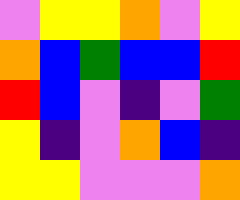[["violet", "yellow", "yellow", "orange", "violet", "yellow"], ["orange", "blue", "green", "blue", "blue", "red"], ["red", "blue", "violet", "indigo", "violet", "green"], ["yellow", "indigo", "violet", "orange", "blue", "indigo"], ["yellow", "yellow", "violet", "violet", "violet", "orange"]]